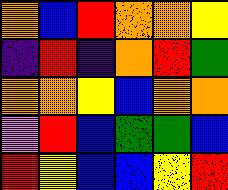[["orange", "blue", "red", "orange", "orange", "yellow"], ["indigo", "red", "indigo", "orange", "red", "green"], ["orange", "orange", "yellow", "blue", "orange", "orange"], ["violet", "red", "blue", "green", "green", "blue"], ["red", "yellow", "blue", "blue", "yellow", "red"]]